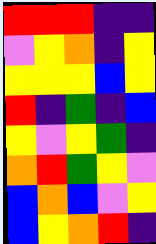[["red", "red", "red", "indigo", "indigo"], ["violet", "yellow", "orange", "indigo", "yellow"], ["yellow", "yellow", "yellow", "blue", "yellow"], ["red", "indigo", "green", "indigo", "blue"], ["yellow", "violet", "yellow", "green", "indigo"], ["orange", "red", "green", "yellow", "violet"], ["blue", "orange", "blue", "violet", "yellow"], ["blue", "yellow", "orange", "red", "indigo"]]